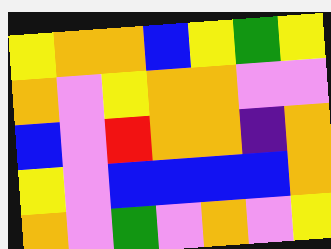[["yellow", "orange", "orange", "blue", "yellow", "green", "yellow"], ["orange", "violet", "yellow", "orange", "orange", "violet", "violet"], ["blue", "violet", "red", "orange", "orange", "indigo", "orange"], ["yellow", "violet", "blue", "blue", "blue", "blue", "orange"], ["orange", "violet", "green", "violet", "orange", "violet", "yellow"]]